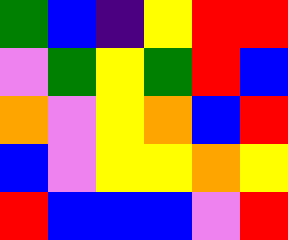[["green", "blue", "indigo", "yellow", "red", "red"], ["violet", "green", "yellow", "green", "red", "blue"], ["orange", "violet", "yellow", "orange", "blue", "red"], ["blue", "violet", "yellow", "yellow", "orange", "yellow"], ["red", "blue", "blue", "blue", "violet", "red"]]